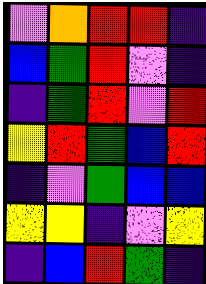[["violet", "orange", "red", "red", "indigo"], ["blue", "green", "red", "violet", "indigo"], ["indigo", "green", "red", "violet", "red"], ["yellow", "red", "green", "blue", "red"], ["indigo", "violet", "green", "blue", "blue"], ["yellow", "yellow", "indigo", "violet", "yellow"], ["indigo", "blue", "red", "green", "indigo"]]